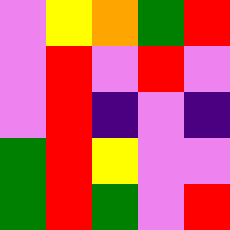[["violet", "yellow", "orange", "green", "red"], ["violet", "red", "violet", "red", "violet"], ["violet", "red", "indigo", "violet", "indigo"], ["green", "red", "yellow", "violet", "violet"], ["green", "red", "green", "violet", "red"]]